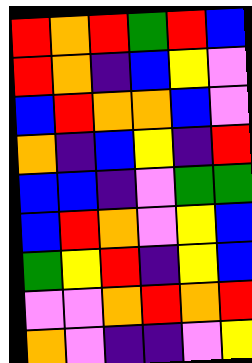[["red", "orange", "red", "green", "red", "blue"], ["red", "orange", "indigo", "blue", "yellow", "violet"], ["blue", "red", "orange", "orange", "blue", "violet"], ["orange", "indigo", "blue", "yellow", "indigo", "red"], ["blue", "blue", "indigo", "violet", "green", "green"], ["blue", "red", "orange", "violet", "yellow", "blue"], ["green", "yellow", "red", "indigo", "yellow", "blue"], ["violet", "violet", "orange", "red", "orange", "red"], ["orange", "violet", "indigo", "indigo", "violet", "yellow"]]